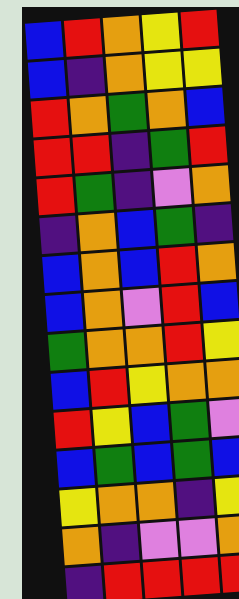[["blue", "red", "orange", "yellow", "red"], ["blue", "indigo", "orange", "yellow", "yellow"], ["red", "orange", "green", "orange", "blue"], ["red", "red", "indigo", "green", "red"], ["red", "green", "indigo", "violet", "orange"], ["indigo", "orange", "blue", "green", "indigo"], ["blue", "orange", "blue", "red", "orange"], ["blue", "orange", "violet", "red", "blue"], ["green", "orange", "orange", "red", "yellow"], ["blue", "red", "yellow", "orange", "orange"], ["red", "yellow", "blue", "green", "violet"], ["blue", "green", "blue", "green", "blue"], ["yellow", "orange", "orange", "indigo", "yellow"], ["orange", "indigo", "violet", "violet", "orange"], ["indigo", "red", "red", "red", "red"]]